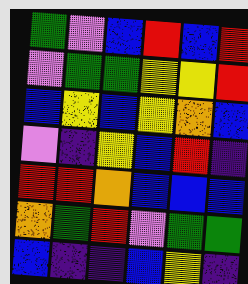[["green", "violet", "blue", "red", "blue", "red"], ["violet", "green", "green", "yellow", "yellow", "red"], ["blue", "yellow", "blue", "yellow", "orange", "blue"], ["violet", "indigo", "yellow", "blue", "red", "indigo"], ["red", "red", "orange", "blue", "blue", "blue"], ["orange", "green", "red", "violet", "green", "green"], ["blue", "indigo", "indigo", "blue", "yellow", "indigo"]]